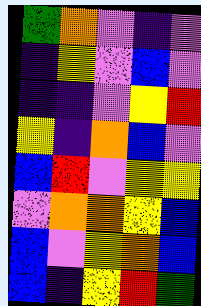[["green", "orange", "violet", "indigo", "violet"], ["indigo", "yellow", "violet", "blue", "violet"], ["indigo", "indigo", "violet", "yellow", "red"], ["yellow", "indigo", "orange", "blue", "violet"], ["blue", "red", "violet", "yellow", "yellow"], ["violet", "orange", "orange", "yellow", "blue"], ["blue", "violet", "yellow", "orange", "blue"], ["blue", "indigo", "yellow", "red", "green"]]